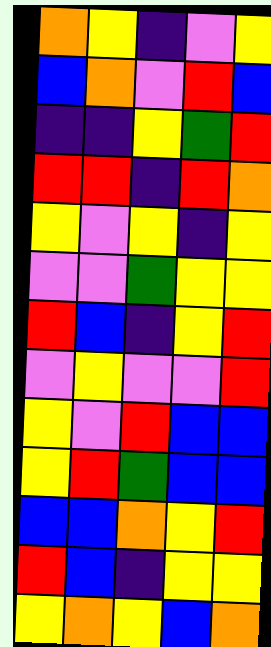[["orange", "yellow", "indigo", "violet", "yellow"], ["blue", "orange", "violet", "red", "blue"], ["indigo", "indigo", "yellow", "green", "red"], ["red", "red", "indigo", "red", "orange"], ["yellow", "violet", "yellow", "indigo", "yellow"], ["violet", "violet", "green", "yellow", "yellow"], ["red", "blue", "indigo", "yellow", "red"], ["violet", "yellow", "violet", "violet", "red"], ["yellow", "violet", "red", "blue", "blue"], ["yellow", "red", "green", "blue", "blue"], ["blue", "blue", "orange", "yellow", "red"], ["red", "blue", "indigo", "yellow", "yellow"], ["yellow", "orange", "yellow", "blue", "orange"]]